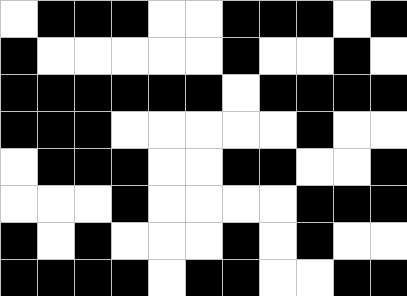[["white", "black", "black", "black", "white", "white", "black", "black", "black", "white", "black"], ["black", "white", "white", "white", "white", "white", "black", "white", "white", "black", "white"], ["black", "black", "black", "black", "black", "black", "white", "black", "black", "black", "black"], ["black", "black", "black", "white", "white", "white", "white", "white", "black", "white", "white"], ["white", "black", "black", "black", "white", "white", "black", "black", "white", "white", "black"], ["white", "white", "white", "black", "white", "white", "white", "white", "black", "black", "black"], ["black", "white", "black", "white", "white", "white", "black", "white", "black", "white", "white"], ["black", "black", "black", "black", "white", "black", "black", "white", "white", "black", "black"]]